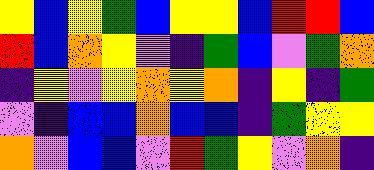[["yellow", "blue", "yellow", "green", "blue", "yellow", "yellow", "blue", "red", "red", "blue"], ["red", "blue", "orange", "yellow", "violet", "indigo", "green", "blue", "violet", "green", "orange"], ["indigo", "yellow", "violet", "yellow", "orange", "yellow", "orange", "indigo", "yellow", "indigo", "green"], ["violet", "indigo", "blue", "blue", "orange", "blue", "blue", "indigo", "green", "yellow", "yellow"], ["orange", "violet", "blue", "blue", "violet", "red", "green", "yellow", "violet", "orange", "indigo"]]